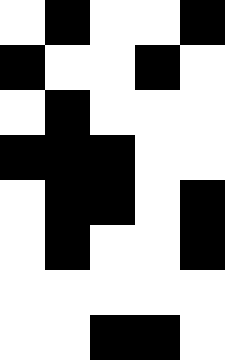[["white", "black", "white", "white", "black"], ["black", "white", "white", "black", "white"], ["white", "black", "white", "white", "white"], ["black", "black", "black", "white", "white"], ["white", "black", "black", "white", "black"], ["white", "black", "white", "white", "black"], ["white", "white", "white", "white", "white"], ["white", "white", "black", "black", "white"]]